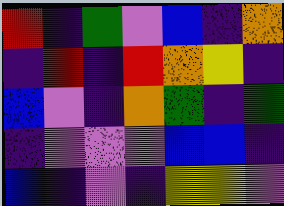[["red", "indigo", "green", "violet", "blue", "indigo", "orange"], ["indigo", "red", "indigo", "red", "orange", "yellow", "indigo"], ["blue", "violet", "indigo", "orange", "green", "indigo", "green"], ["indigo", "violet", "violet", "violet", "blue", "blue", "indigo"], ["blue", "indigo", "violet", "indigo", "yellow", "yellow", "violet"]]